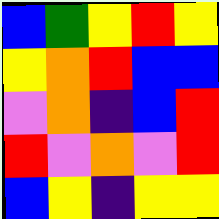[["blue", "green", "yellow", "red", "yellow"], ["yellow", "orange", "red", "blue", "blue"], ["violet", "orange", "indigo", "blue", "red"], ["red", "violet", "orange", "violet", "red"], ["blue", "yellow", "indigo", "yellow", "yellow"]]